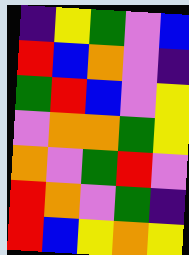[["indigo", "yellow", "green", "violet", "blue"], ["red", "blue", "orange", "violet", "indigo"], ["green", "red", "blue", "violet", "yellow"], ["violet", "orange", "orange", "green", "yellow"], ["orange", "violet", "green", "red", "violet"], ["red", "orange", "violet", "green", "indigo"], ["red", "blue", "yellow", "orange", "yellow"]]